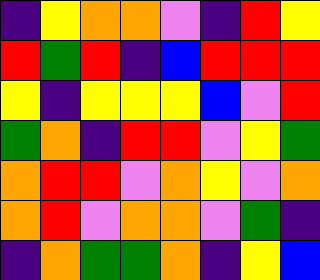[["indigo", "yellow", "orange", "orange", "violet", "indigo", "red", "yellow"], ["red", "green", "red", "indigo", "blue", "red", "red", "red"], ["yellow", "indigo", "yellow", "yellow", "yellow", "blue", "violet", "red"], ["green", "orange", "indigo", "red", "red", "violet", "yellow", "green"], ["orange", "red", "red", "violet", "orange", "yellow", "violet", "orange"], ["orange", "red", "violet", "orange", "orange", "violet", "green", "indigo"], ["indigo", "orange", "green", "green", "orange", "indigo", "yellow", "blue"]]